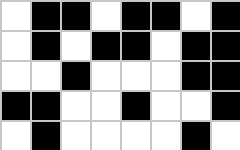[["white", "black", "black", "white", "black", "black", "white", "black"], ["white", "black", "white", "black", "black", "white", "black", "black"], ["white", "white", "black", "white", "white", "white", "black", "black"], ["black", "black", "white", "white", "black", "white", "white", "black"], ["white", "black", "white", "white", "white", "white", "black", "white"]]